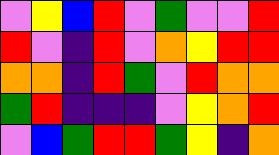[["violet", "yellow", "blue", "red", "violet", "green", "violet", "violet", "red"], ["red", "violet", "indigo", "red", "violet", "orange", "yellow", "red", "red"], ["orange", "orange", "indigo", "red", "green", "violet", "red", "orange", "orange"], ["green", "red", "indigo", "indigo", "indigo", "violet", "yellow", "orange", "red"], ["violet", "blue", "green", "red", "red", "green", "yellow", "indigo", "orange"]]